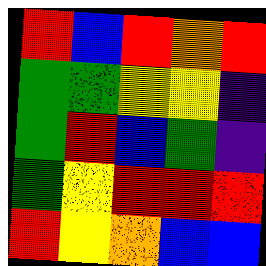[["red", "blue", "red", "orange", "red"], ["green", "green", "yellow", "yellow", "indigo"], ["green", "red", "blue", "green", "indigo"], ["green", "yellow", "red", "red", "red"], ["red", "yellow", "orange", "blue", "blue"]]